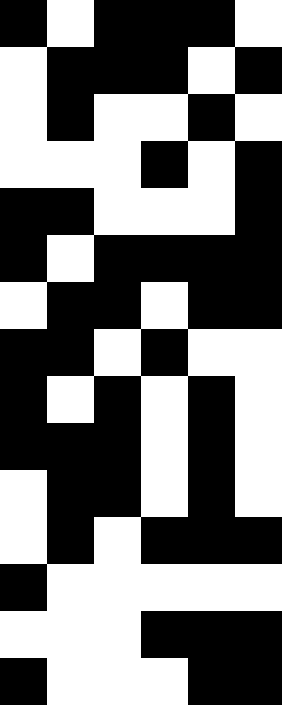[["black", "white", "black", "black", "black", "white"], ["white", "black", "black", "black", "white", "black"], ["white", "black", "white", "white", "black", "white"], ["white", "white", "white", "black", "white", "black"], ["black", "black", "white", "white", "white", "black"], ["black", "white", "black", "black", "black", "black"], ["white", "black", "black", "white", "black", "black"], ["black", "black", "white", "black", "white", "white"], ["black", "white", "black", "white", "black", "white"], ["black", "black", "black", "white", "black", "white"], ["white", "black", "black", "white", "black", "white"], ["white", "black", "white", "black", "black", "black"], ["black", "white", "white", "white", "white", "white"], ["white", "white", "white", "black", "black", "black"], ["black", "white", "white", "white", "black", "black"]]